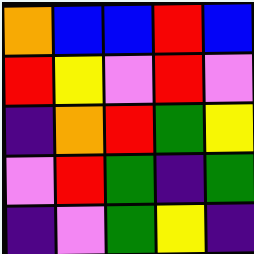[["orange", "blue", "blue", "red", "blue"], ["red", "yellow", "violet", "red", "violet"], ["indigo", "orange", "red", "green", "yellow"], ["violet", "red", "green", "indigo", "green"], ["indigo", "violet", "green", "yellow", "indigo"]]